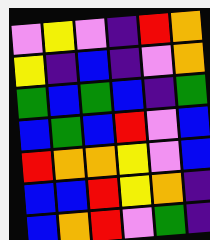[["violet", "yellow", "violet", "indigo", "red", "orange"], ["yellow", "indigo", "blue", "indigo", "violet", "orange"], ["green", "blue", "green", "blue", "indigo", "green"], ["blue", "green", "blue", "red", "violet", "blue"], ["red", "orange", "orange", "yellow", "violet", "blue"], ["blue", "blue", "red", "yellow", "orange", "indigo"], ["blue", "orange", "red", "violet", "green", "indigo"]]